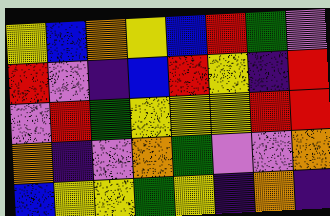[["yellow", "blue", "orange", "yellow", "blue", "red", "green", "violet"], ["red", "violet", "indigo", "blue", "red", "yellow", "indigo", "red"], ["violet", "red", "green", "yellow", "yellow", "yellow", "red", "red"], ["orange", "indigo", "violet", "orange", "green", "violet", "violet", "orange"], ["blue", "yellow", "yellow", "green", "yellow", "indigo", "orange", "indigo"]]